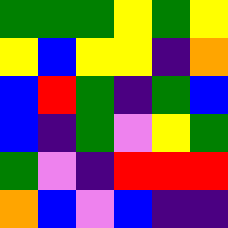[["green", "green", "green", "yellow", "green", "yellow"], ["yellow", "blue", "yellow", "yellow", "indigo", "orange"], ["blue", "red", "green", "indigo", "green", "blue"], ["blue", "indigo", "green", "violet", "yellow", "green"], ["green", "violet", "indigo", "red", "red", "red"], ["orange", "blue", "violet", "blue", "indigo", "indigo"]]